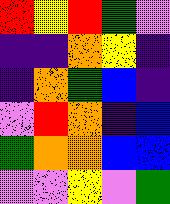[["red", "yellow", "red", "green", "violet"], ["indigo", "indigo", "orange", "yellow", "indigo"], ["indigo", "orange", "green", "blue", "indigo"], ["violet", "red", "orange", "indigo", "blue"], ["green", "orange", "orange", "blue", "blue"], ["violet", "violet", "yellow", "violet", "green"]]